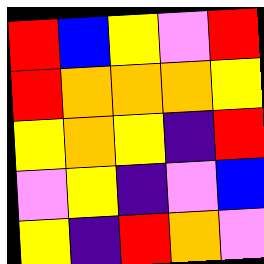[["red", "blue", "yellow", "violet", "red"], ["red", "orange", "orange", "orange", "yellow"], ["yellow", "orange", "yellow", "indigo", "red"], ["violet", "yellow", "indigo", "violet", "blue"], ["yellow", "indigo", "red", "orange", "violet"]]